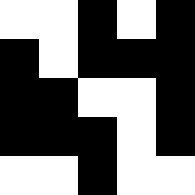[["white", "white", "black", "white", "black"], ["black", "white", "black", "black", "black"], ["black", "black", "white", "white", "black"], ["black", "black", "black", "white", "black"], ["white", "white", "black", "white", "white"]]